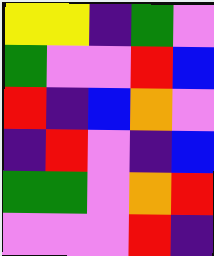[["yellow", "yellow", "indigo", "green", "violet"], ["green", "violet", "violet", "red", "blue"], ["red", "indigo", "blue", "orange", "violet"], ["indigo", "red", "violet", "indigo", "blue"], ["green", "green", "violet", "orange", "red"], ["violet", "violet", "violet", "red", "indigo"]]